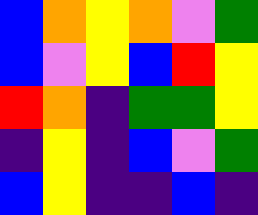[["blue", "orange", "yellow", "orange", "violet", "green"], ["blue", "violet", "yellow", "blue", "red", "yellow"], ["red", "orange", "indigo", "green", "green", "yellow"], ["indigo", "yellow", "indigo", "blue", "violet", "green"], ["blue", "yellow", "indigo", "indigo", "blue", "indigo"]]